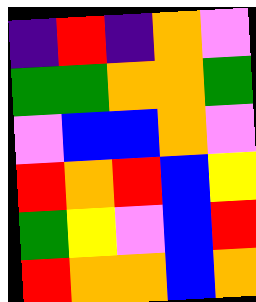[["indigo", "red", "indigo", "orange", "violet"], ["green", "green", "orange", "orange", "green"], ["violet", "blue", "blue", "orange", "violet"], ["red", "orange", "red", "blue", "yellow"], ["green", "yellow", "violet", "blue", "red"], ["red", "orange", "orange", "blue", "orange"]]